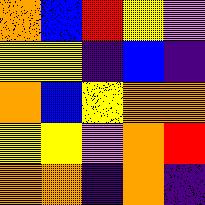[["orange", "blue", "red", "yellow", "violet"], ["yellow", "yellow", "indigo", "blue", "indigo"], ["orange", "blue", "yellow", "orange", "orange"], ["yellow", "yellow", "violet", "orange", "red"], ["orange", "orange", "indigo", "orange", "indigo"]]